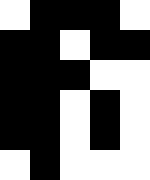[["white", "black", "black", "black", "white"], ["black", "black", "white", "black", "black"], ["black", "black", "black", "white", "white"], ["black", "black", "white", "black", "white"], ["black", "black", "white", "black", "white"], ["white", "black", "white", "white", "white"]]